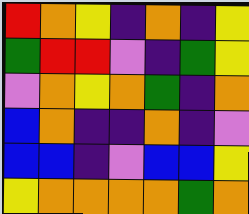[["red", "orange", "yellow", "indigo", "orange", "indigo", "yellow"], ["green", "red", "red", "violet", "indigo", "green", "yellow"], ["violet", "orange", "yellow", "orange", "green", "indigo", "orange"], ["blue", "orange", "indigo", "indigo", "orange", "indigo", "violet"], ["blue", "blue", "indigo", "violet", "blue", "blue", "yellow"], ["yellow", "orange", "orange", "orange", "orange", "green", "orange"]]